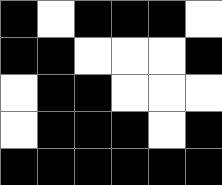[["black", "white", "black", "black", "black", "white"], ["black", "black", "white", "white", "white", "black"], ["white", "black", "black", "white", "white", "white"], ["white", "black", "black", "black", "white", "black"], ["black", "black", "black", "black", "black", "black"]]